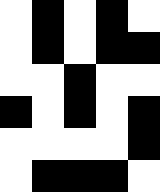[["white", "black", "white", "black", "white"], ["white", "black", "white", "black", "black"], ["white", "white", "black", "white", "white"], ["black", "white", "black", "white", "black"], ["white", "white", "white", "white", "black"], ["white", "black", "black", "black", "white"]]